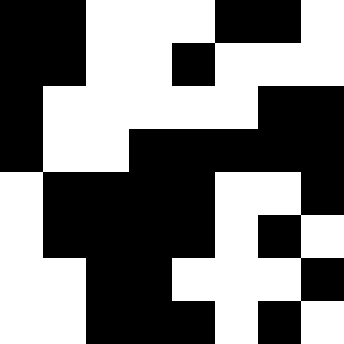[["black", "black", "white", "white", "white", "black", "black", "white"], ["black", "black", "white", "white", "black", "white", "white", "white"], ["black", "white", "white", "white", "white", "white", "black", "black"], ["black", "white", "white", "black", "black", "black", "black", "black"], ["white", "black", "black", "black", "black", "white", "white", "black"], ["white", "black", "black", "black", "black", "white", "black", "white"], ["white", "white", "black", "black", "white", "white", "white", "black"], ["white", "white", "black", "black", "black", "white", "black", "white"]]